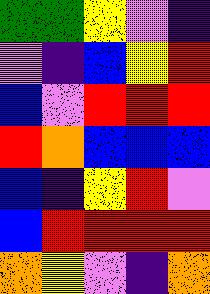[["green", "green", "yellow", "violet", "indigo"], ["violet", "indigo", "blue", "yellow", "red"], ["blue", "violet", "red", "red", "red"], ["red", "orange", "blue", "blue", "blue"], ["blue", "indigo", "yellow", "red", "violet"], ["blue", "red", "red", "red", "red"], ["orange", "yellow", "violet", "indigo", "orange"]]